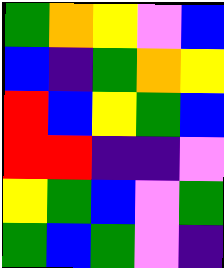[["green", "orange", "yellow", "violet", "blue"], ["blue", "indigo", "green", "orange", "yellow"], ["red", "blue", "yellow", "green", "blue"], ["red", "red", "indigo", "indigo", "violet"], ["yellow", "green", "blue", "violet", "green"], ["green", "blue", "green", "violet", "indigo"]]